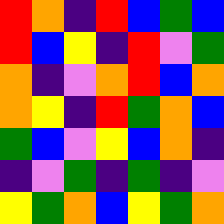[["red", "orange", "indigo", "red", "blue", "green", "blue"], ["red", "blue", "yellow", "indigo", "red", "violet", "green"], ["orange", "indigo", "violet", "orange", "red", "blue", "orange"], ["orange", "yellow", "indigo", "red", "green", "orange", "blue"], ["green", "blue", "violet", "yellow", "blue", "orange", "indigo"], ["indigo", "violet", "green", "indigo", "green", "indigo", "violet"], ["yellow", "green", "orange", "blue", "yellow", "green", "orange"]]